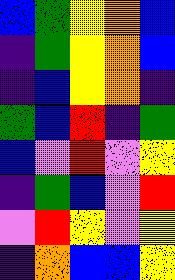[["blue", "green", "yellow", "orange", "blue"], ["indigo", "green", "yellow", "orange", "blue"], ["indigo", "blue", "yellow", "orange", "indigo"], ["green", "blue", "red", "indigo", "green"], ["blue", "violet", "red", "violet", "yellow"], ["indigo", "green", "blue", "violet", "red"], ["violet", "red", "yellow", "violet", "yellow"], ["indigo", "orange", "blue", "blue", "yellow"]]